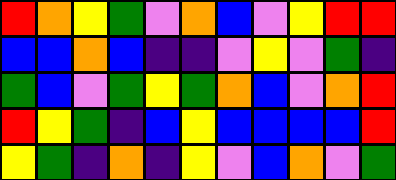[["red", "orange", "yellow", "green", "violet", "orange", "blue", "violet", "yellow", "red", "red"], ["blue", "blue", "orange", "blue", "indigo", "indigo", "violet", "yellow", "violet", "green", "indigo"], ["green", "blue", "violet", "green", "yellow", "green", "orange", "blue", "violet", "orange", "red"], ["red", "yellow", "green", "indigo", "blue", "yellow", "blue", "blue", "blue", "blue", "red"], ["yellow", "green", "indigo", "orange", "indigo", "yellow", "violet", "blue", "orange", "violet", "green"]]